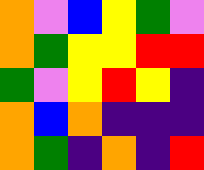[["orange", "violet", "blue", "yellow", "green", "violet"], ["orange", "green", "yellow", "yellow", "red", "red"], ["green", "violet", "yellow", "red", "yellow", "indigo"], ["orange", "blue", "orange", "indigo", "indigo", "indigo"], ["orange", "green", "indigo", "orange", "indigo", "red"]]